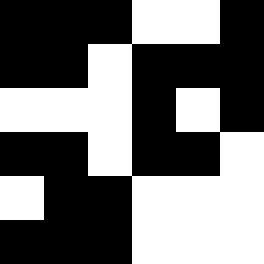[["black", "black", "black", "white", "white", "black"], ["black", "black", "white", "black", "black", "black"], ["white", "white", "white", "black", "white", "black"], ["black", "black", "white", "black", "black", "white"], ["white", "black", "black", "white", "white", "white"], ["black", "black", "black", "white", "white", "white"]]